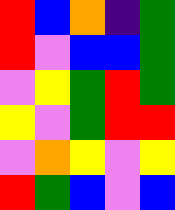[["red", "blue", "orange", "indigo", "green"], ["red", "violet", "blue", "blue", "green"], ["violet", "yellow", "green", "red", "green"], ["yellow", "violet", "green", "red", "red"], ["violet", "orange", "yellow", "violet", "yellow"], ["red", "green", "blue", "violet", "blue"]]